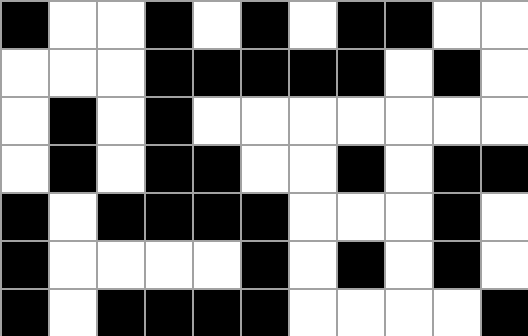[["black", "white", "white", "black", "white", "black", "white", "black", "black", "white", "white"], ["white", "white", "white", "black", "black", "black", "black", "black", "white", "black", "white"], ["white", "black", "white", "black", "white", "white", "white", "white", "white", "white", "white"], ["white", "black", "white", "black", "black", "white", "white", "black", "white", "black", "black"], ["black", "white", "black", "black", "black", "black", "white", "white", "white", "black", "white"], ["black", "white", "white", "white", "white", "black", "white", "black", "white", "black", "white"], ["black", "white", "black", "black", "black", "black", "white", "white", "white", "white", "black"]]